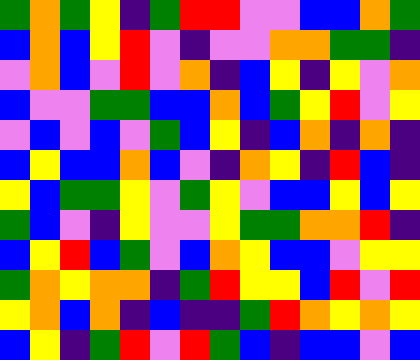[["green", "orange", "green", "yellow", "indigo", "green", "red", "red", "violet", "violet", "blue", "blue", "orange", "green"], ["blue", "orange", "blue", "yellow", "red", "violet", "indigo", "violet", "violet", "orange", "orange", "green", "green", "indigo"], ["violet", "orange", "blue", "violet", "red", "violet", "orange", "indigo", "blue", "yellow", "indigo", "yellow", "violet", "orange"], ["blue", "violet", "violet", "green", "green", "blue", "blue", "orange", "blue", "green", "yellow", "red", "violet", "yellow"], ["violet", "blue", "violet", "blue", "violet", "green", "blue", "yellow", "indigo", "blue", "orange", "indigo", "orange", "indigo"], ["blue", "yellow", "blue", "blue", "orange", "blue", "violet", "indigo", "orange", "yellow", "indigo", "red", "blue", "indigo"], ["yellow", "blue", "green", "green", "yellow", "violet", "green", "yellow", "violet", "blue", "blue", "yellow", "blue", "yellow"], ["green", "blue", "violet", "indigo", "yellow", "violet", "violet", "yellow", "green", "green", "orange", "orange", "red", "indigo"], ["blue", "yellow", "red", "blue", "green", "violet", "blue", "orange", "yellow", "blue", "blue", "violet", "yellow", "yellow"], ["green", "orange", "yellow", "orange", "orange", "indigo", "green", "red", "yellow", "yellow", "blue", "red", "violet", "red"], ["yellow", "orange", "blue", "orange", "indigo", "blue", "indigo", "indigo", "green", "red", "orange", "yellow", "orange", "yellow"], ["blue", "yellow", "indigo", "green", "red", "violet", "red", "green", "blue", "indigo", "blue", "blue", "violet", "blue"]]